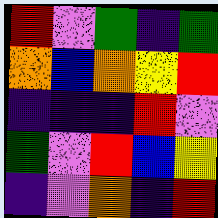[["red", "violet", "green", "indigo", "green"], ["orange", "blue", "orange", "yellow", "red"], ["indigo", "indigo", "indigo", "red", "violet"], ["green", "violet", "red", "blue", "yellow"], ["indigo", "violet", "orange", "indigo", "red"]]